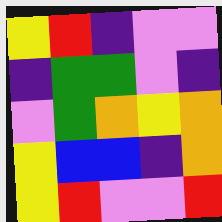[["yellow", "red", "indigo", "violet", "violet"], ["indigo", "green", "green", "violet", "indigo"], ["violet", "green", "orange", "yellow", "orange"], ["yellow", "blue", "blue", "indigo", "orange"], ["yellow", "red", "violet", "violet", "red"]]